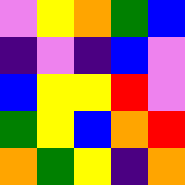[["violet", "yellow", "orange", "green", "blue"], ["indigo", "violet", "indigo", "blue", "violet"], ["blue", "yellow", "yellow", "red", "violet"], ["green", "yellow", "blue", "orange", "red"], ["orange", "green", "yellow", "indigo", "orange"]]